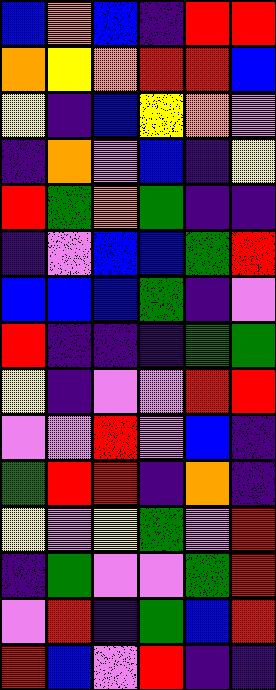[["blue", "orange", "blue", "indigo", "red", "red"], ["orange", "yellow", "orange", "red", "red", "blue"], ["yellow", "indigo", "blue", "yellow", "orange", "violet"], ["indigo", "orange", "violet", "blue", "indigo", "yellow"], ["red", "green", "orange", "green", "indigo", "indigo"], ["indigo", "violet", "blue", "blue", "green", "red"], ["blue", "blue", "blue", "green", "indigo", "violet"], ["red", "indigo", "indigo", "indigo", "green", "green"], ["yellow", "indigo", "violet", "violet", "red", "red"], ["violet", "violet", "red", "violet", "blue", "indigo"], ["green", "red", "red", "indigo", "orange", "indigo"], ["yellow", "violet", "yellow", "green", "violet", "red"], ["indigo", "green", "violet", "violet", "green", "red"], ["violet", "red", "indigo", "green", "blue", "red"], ["red", "blue", "violet", "red", "indigo", "indigo"]]